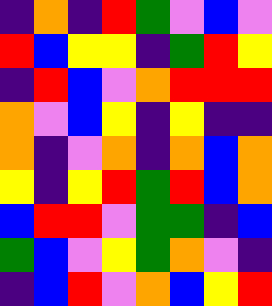[["indigo", "orange", "indigo", "red", "green", "violet", "blue", "violet"], ["red", "blue", "yellow", "yellow", "indigo", "green", "red", "yellow"], ["indigo", "red", "blue", "violet", "orange", "red", "red", "red"], ["orange", "violet", "blue", "yellow", "indigo", "yellow", "indigo", "indigo"], ["orange", "indigo", "violet", "orange", "indigo", "orange", "blue", "orange"], ["yellow", "indigo", "yellow", "red", "green", "red", "blue", "orange"], ["blue", "red", "red", "violet", "green", "green", "indigo", "blue"], ["green", "blue", "violet", "yellow", "green", "orange", "violet", "indigo"], ["indigo", "blue", "red", "violet", "orange", "blue", "yellow", "red"]]